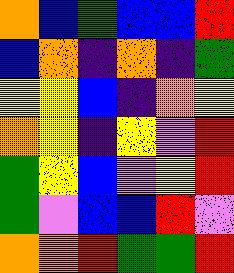[["orange", "blue", "green", "blue", "blue", "red"], ["blue", "orange", "indigo", "orange", "indigo", "green"], ["yellow", "yellow", "blue", "indigo", "orange", "yellow"], ["orange", "yellow", "indigo", "yellow", "violet", "red"], ["green", "yellow", "blue", "violet", "yellow", "red"], ["green", "violet", "blue", "blue", "red", "violet"], ["orange", "orange", "red", "green", "green", "red"]]